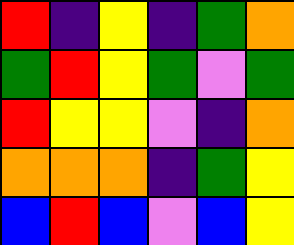[["red", "indigo", "yellow", "indigo", "green", "orange"], ["green", "red", "yellow", "green", "violet", "green"], ["red", "yellow", "yellow", "violet", "indigo", "orange"], ["orange", "orange", "orange", "indigo", "green", "yellow"], ["blue", "red", "blue", "violet", "blue", "yellow"]]